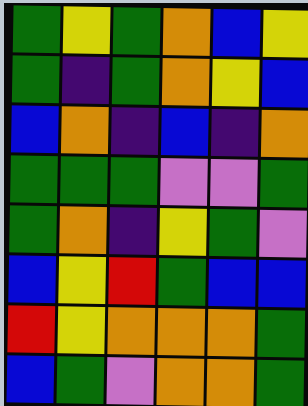[["green", "yellow", "green", "orange", "blue", "yellow"], ["green", "indigo", "green", "orange", "yellow", "blue"], ["blue", "orange", "indigo", "blue", "indigo", "orange"], ["green", "green", "green", "violet", "violet", "green"], ["green", "orange", "indigo", "yellow", "green", "violet"], ["blue", "yellow", "red", "green", "blue", "blue"], ["red", "yellow", "orange", "orange", "orange", "green"], ["blue", "green", "violet", "orange", "orange", "green"]]